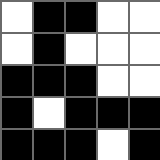[["white", "black", "black", "white", "white"], ["white", "black", "white", "white", "white"], ["black", "black", "black", "white", "white"], ["black", "white", "black", "black", "black"], ["black", "black", "black", "white", "black"]]